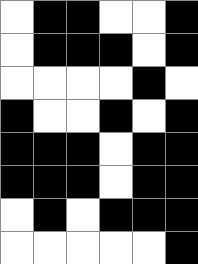[["white", "black", "black", "white", "white", "black"], ["white", "black", "black", "black", "white", "black"], ["white", "white", "white", "white", "black", "white"], ["black", "white", "white", "black", "white", "black"], ["black", "black", "black", "white", "black", "black"], ["black", "black", "black", "white", "black", "black"], ["white", "black", "white", "black", "black", "black"], ["white", "white", "white", "white", "white", "black"]]